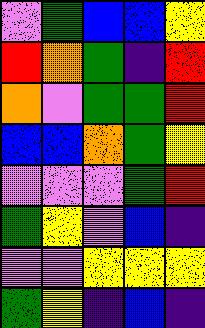[["violet", "green", "blue", "blue", "yellow"], ["red", "orange", "green", "indigo", "red"], ["orange", "violet", "green", "green", "red"], ["blue", "blue", "orange", "green", "yellow"], ["violet", "violet", "violet", "green", "red"], ["green", "yellow", "violet", "blue", "indigo"], ["violet", "violet", "yellow", "yellow", "yellow"], ["green", "yellow", "indigo", "blue", "indigo"]]